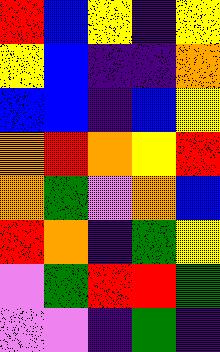[["red", "blue", "yellow", "indigo", "yellow"], ["yellow", "blue", "indigo", "indigo", "orange"], ["blue", "blue", "indigo", "blue", "yellow"], ["orange", "red", "orange", "yellow", "red"], ["orange", "green", "violet", "orange", "blue"], ["red", "orange", "indigo", "green", "yellow"], ["violet", "green", "red", "red", "green"], ["violet", "violet", "indigo", "green", "indigo"]]